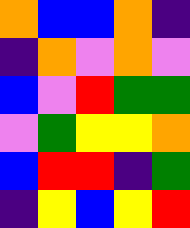[["orange", "blue", "blue", "orange", "indigo"], ["indigo", "orange", "violet", "orange", "violet"], ["blue", "violet", "red", "green", "green"], ["violet", "green", "yellow", "yellow", "orange"], ["blue", "red", "red", "indigo", "green"], ["indigo", "yellow", "blue", "yellow", "red"]]